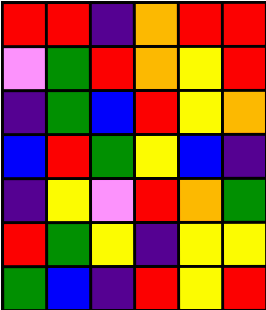[["red", "red", "indigo", "orange", "red", "red"], ["violet", "green", "red", "orange", "yellow", "red"], ["indigo", "green", "blue", "red", "yellow", "orange"], ["blue", "red", "green", "yellow", "blue", "indigo"], ["indigo", "yellow", "violet", "red", "orange", "green"], ["red", "green", "yellow", "indigo", "yellow", "yellow"], ["green", "blue", "indigo", "red", "yellow", "red"]]